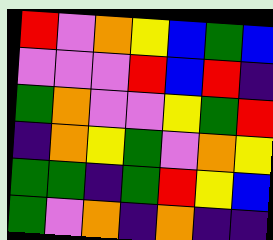[["red", "violet", "orange", "yellow", "blue", "green", "blue"], ["violet", "violet", "violet", "red", "blue", "red", "indigo"], ["green", "orange", "violet", "violet", "yellow", "green", "red"], ["indigo", "orange", "yellow", "green", "violet", "orange", "yellow"], ["green", "green", "indigo", "green", "red", "yellow", "blue"], ["green", "violet", "orange", "indigo", "orange", "indigo", "indigo"]]